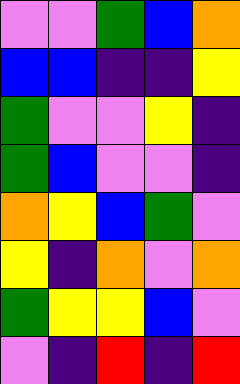[["violet", "violet", "green", "blue", "orange"], ["blue", "blue", "indigo", "indigo", "yellow"], ["green", "violet", "violet", "yellow", "indigo"], ["green", "blue", "violet", "violet", "indigo"], ["orange", "yellow", "blue", "green", "violet"], ["yellow", "indigo", "orange", "violet", "orange"], ["green", "yellow", "yellow", "blue", "violet"], ["violet", "indigo", "red", "indigo", "red"]]